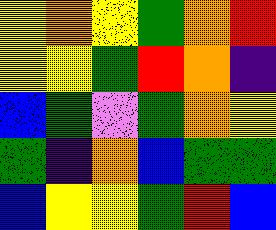[["yellow", "orange", "yellow", "green", "orange", "red"], ["yellow", "yellow", "green", "red", "orange", "indigo"], ["blue", "green", "violet", "green", "orange", "yellow"], ["green", "indigo", "orange", "blue", "green", "green"], ["blue", "yellow", "yellow", "green", "red", "blue"]]